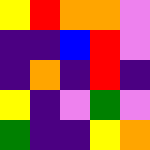[["yellow", "red", "orange", "orange", "violet"], ["indigo", "indigo", "blue", "red", "violet"], ["indigo", "orange", "indigo", "red", "indigo"], ["yellow", "indigo", "violet", "green", "violet"], ["green", "indigo", "indigo", "yellow", "orange"]]